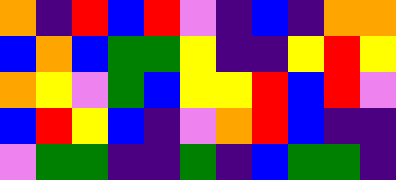[["orange", "indigo", "red", "blue", "red", "violet", "indigo", "blue", "indigo", "orange", "orange"], ["blue", "orange", "blue", "green", "green", "yellow", "indigo", "indigo", "yellow", "red", "yellow"], ["orange", "yellow", "violet", "green", "blue", "yellow", "yellow", "red", "blue", "red", "violet"], ["blue", "red", "yellow", "blue", "indigo", "violet", "orange", "red", "blue", "indigo", "indigo"], ["violet", "green", "green", "indigo", "indigo", "green", "indigo", "blue", "green", "green", "indigo"]]